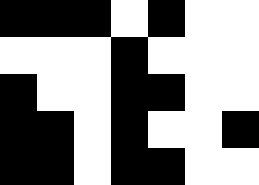[["black", "black", "black", "white", "black", "white", "white"], ["white", "white", "white", "black", "white", "white", "white"], ["black", "white", "white", "black", "black", "white", "white"], ["black", "black", "white", "black", "white", "white", "black"], ["black", "black", "white", "black", "black", "white", "white"]]